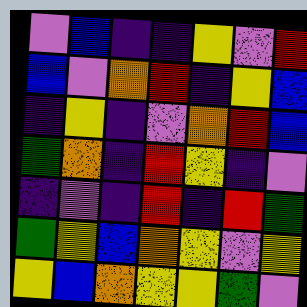[["violet", "blue", "indigo", "indigo", "yellow", "violet", "red"], ["blue", "violet", "orange", "red", "indigo", "yellow", "blue"], ["indigo", "yellow", "indigo", "violet", "orange", "red", "blue"], ["green", "orange", "indigo", "red", "yellow", "indigo", "violet"], ["indigo", "violet", "indigo", "red", "indigo", "red", "green"], ["green", "yellow", "blue", "orange", "yellow", "violet", "yellow"], ["yellow", "blue", "orange", "yellow", "yellow", "green", "violet"]]